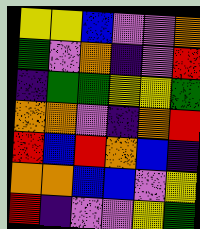[["yellow", "yellow", "blue", "violet", "violet", "orange"], ["green", "violet", "orange", "indigo", "violet", "red"], ["indigo", "green", "green", "yellow", "yellow", "green"], ["orange", "orange", "violet", "indigo", "orange", "red"], ["red", "blue", "red", "orange", "blue", "indigo"], ["orange", "orange", "blue", "blue", "violet", "yellow"], ["red", "indigo", "violet", "violet", "yellow", "green"]]